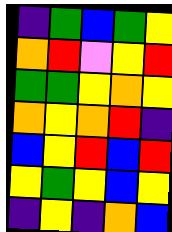[["indigo", "green", "blue", "green", "yellow"], ["orange", "red", "violet", "yellow", "red"], ["green", "green", "yellow", "orange", "yellow"], ["orange", "yellow", "orange", "red", "indigo"], ["blue", "yellow", "red", "blue", "red"], ["yellow", "green", "yellow", "blue", "yellow"], ["indigo", "yellow", "indigo", "orange", "blue"]]